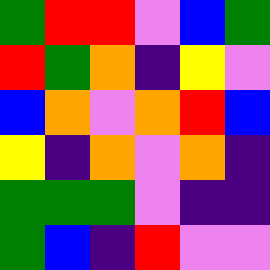[["green", "red", "red", "violet", "blue", "green"], ["red", "green", "orange", "indigo", "yellow", "violet"], ["blue", "orange", "violet", "orange", "red", "blue"], ["yellow", "indigo", "orange", "violet", "orange", "indigo"], ["green", "green", "green", "violet", "indigo", "indigo"], ["green", "blue", "indigo", "red", "violet", "violet"]]